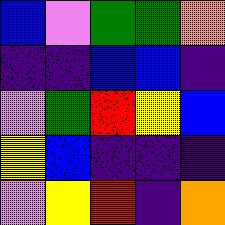[["blue", "violet", "green", "green", "orange"], ["indigo", "indigo", "blue", "blue", "indigo"], ["violet", "green", "red", "yellow", "blue"], ["yellow", "blue", "indigo", "indigo", "indigo"], ["violet", "yellow", "red", "indigo", "orange"]]